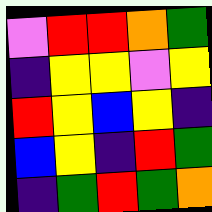[["violet", "red", "red", "orange", "green"], ["indigo", "yellow", "yellow", "violet", "yellow"], ["red", "yellow", "blue", "yellow", "indigo"], ["blue", "yellow", "indigo", "red", "green"], ["indigo", "green", "red", "green", "orange"]]